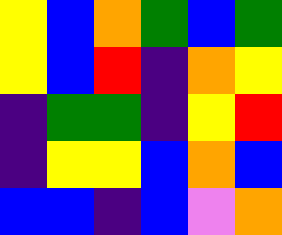[["yellow", "blue", "orange", "green", "blue", "green"], ["yellow", "blue", "red", "indigo", "orange", "yellow"], ["indigo", "green", "green", "indigo", "yellow", "red"], ["indigo", "yellow", "yellow", "blue", "orange", "blue"], ["blue", "blue", "indigo", "blue", "violet", "orange"]]